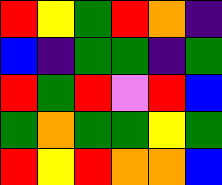[["red", "yellow", "green", "red", "orange", "indigo"], ["blue", "indigo", "green", "green", "indigo", "green"], ["red", "green", "red", "violet", "red", "blue"], ["green", "orange", "green", "green", "yellow", "green"], ["red", "yellow", "red", "orange", "orange", "blue"]]